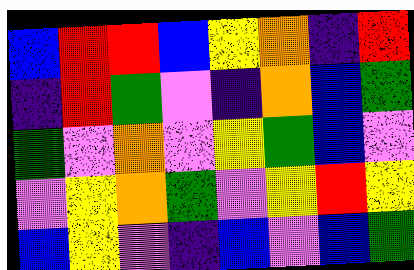[["blue", "red", "red", "blue", "yellow", "orange", "indigo", "red"], ["indigo", "red", "green", "violet", "indigo", "orange", "blue", "green"], ["green", "violet", "orange", "violet", "yellow", "green", "blue", "violet"], ["violet", "yellow", "orange", "green", "violet", "yellow", "red", "yellow"], ["blue", "yellow", "violet", "indigo", "blue", "violet", "blue", "green"]]